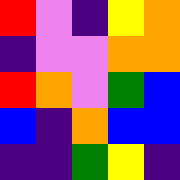[["red", "violet", "indigo", "yellow", "orange"], ["indigo", "violet", "violet", "orange", "orange"], ["red", "orange", "violet", "green", "blue"], ["blue", "indigo", "orange", "blue", "blue"], ["indigo", "indigo", "green", "yellow", "indigo"]]